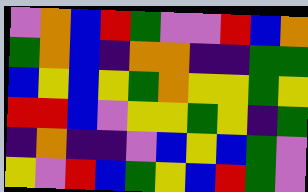[["violet", "orange", "blue", "red", "green", "violet", "violet", "red", "blue", "orange"], ["green", "orange", "blue", "indigo", "orange", "orange", "indigo", "indigo", "green", "green"], ["blue", "yellow", "blue", "yellow", "green", "orange", "yellow", "yellow", "green", "yellow"], ["red", "red", "blue", "violet", "yellow", "yellow", "green", "yellow", "indigo", "green"], ["indigo", "orange", "indigo", "indigo", "violet", "blue", "yellow", "blue", "green", "violet"], ["yellow", "violet", "red", "blue", "green", "yellow", "blue", "red", "green", "violet"]]